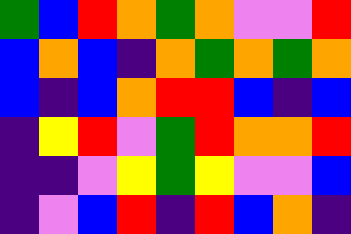[["green", "blue", "red", "orange", "green", "orange", "violet", "violet", "red"], ["blue", "orange", "blue", "indigo", "orange", "green", "orange", "green", "orange"], ["blue", "indigo", "blue", "orange", "red", "red", "blue", "indigo", "blue"], ["indigo", "yellow", "red", "violet", "green", "red", "orange", "orange", "red"], ["indigo", "indigo", "violet", "yellow", "green", "yellow", "violet", "violet", "blue"], ["indigo", "violet", "blue", "red", "indigo", "red", "blue", "orange", "indigo"]]